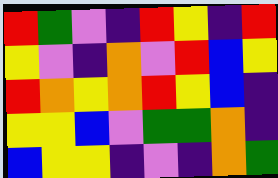[["red", "green", "violet", "indigo", "red", "yellow", "indigo", "red"], ["yellow", "violet", "indigo", "orange", "violet", "red", "blue", "yellow"], ["red", "orange", "yellow", "orange", "red", "yellow", "blue", "indigo"], ["yellow", "yellow", "blue", "violet", "green", "green", "orange", "indigo"], ["blue", "yellow", "yellow", "indigo", "violet", "indigo", "orange", "green"]]